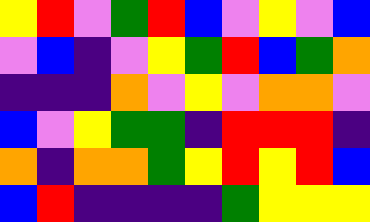[["yellow", "red", "violet", "green", "red", "blue", "violet", "yellow", "violet", "blue"], ["violet", "blue", "indigo", "violet", "yellow", "green", "red", "blue", "green", "orange"], ["indigo", "indigo", "indigo", "orange", "violet", "yellow", "violet", "orange", "orange", "violet"], ["blue", "violet", "yellow", "green", "green", "indigo", "red", "red", "red", "indigo"], ["orange", "indigo", "orange", "orange", "green", "yellow", "red", "yellow", "red", "blue"], ["blue", "red", "indigo", "indigo", "indigo", "indigo", "green", "yellow", "yellow", "yellow"]]